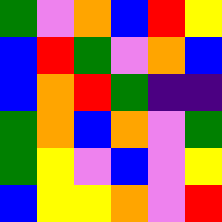[["green", "violet", "orange", "blue", "red", "yellow"], ["blue", "red", "green", "violet", "orange", "blue"], ["blue", "orange", "red", "green", "indigo", "indigo"], ["green", "orange", "blue", "orange", "violet", "green"], ["green", "yellow", "violet", "blue", "violet", "yellow"], ["blue", "yellow", "yellow", "orange", "violet", "red"]]